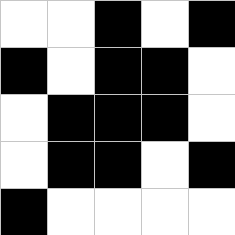[["white", "white", "black", "white", "black"], ["black", "white", "black", "black", "white"], ["white", "black", "black", "black", "white"], ["white", "black", "black", "white", "black"], ["black", "white", "white", "white", "white"]]